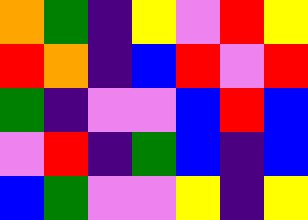[["orange", "green", "indigo", "yellow", "violet", "red", "yellow"], ["red", "orange", "indigo", "blue", "red", "violet", "red"], ["green", "indigo", "violet", "violet", "blue", "red", "blue"], ["violet", "red", "indigo", "green", "blue", "indigo", "blue"], ["blue", "green", "violet", "violet", "yellow", "indigo", "yellow"]]